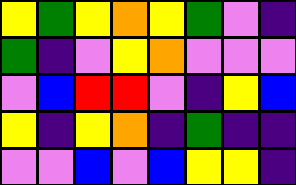[["yellow", "green", "yellow", "orange", "yellow", "green", "violet", "indigo"], ["green", "indigo", "violet", "yellow", "orange", "violet", "violet", "violet"], ["violet", "blue", "red", "red", "violet", "indigo", "yellow", "blue"], ["yellow", "indigo", "yellow", "orange", "indigo", "green", "indigo", "indigo"], ["violet", "violet", "blue", "violet", "blue", "yellow", "yellow", "indigo"]]